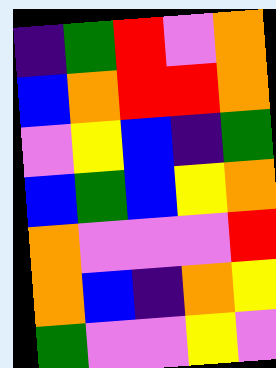[["indigo", "green", "red", "violet", "orange"], ["blue", "orange", "red", "red", "orange"], ["violet", "yellow", "blue", "indigo", "green"], ["blue", "green", "blue", "yellow", "orange"], ["orange", "violet", "violet", "violet", "red"], ["orange", "blue", "indigo", "orange", "yellow"], ["green", "violet", "violet", "yellow", "violet"]]